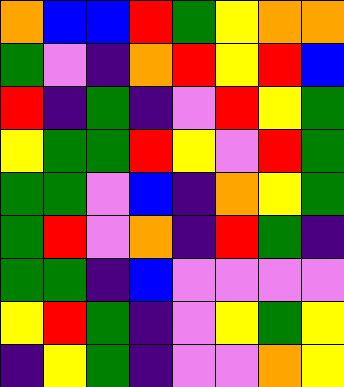[["orange", "blue", "blue", "red", "green", "yellow", "orange", "orange"], ["green", "violet", "indigo", "orange", "red", "yellow", "red", "blue"], ["red", "indigo", "green", "indigo", "violet", "red", "yellow", "green"], ["yellow", "green", "green", "red", "yellow", "violet", "red", "green"], ["green", "green", "violet", "blue", "indigo", "orange", "yellow", "green"], ["green", "red", "violet", "orange", "indigo", "red", "green", "indigo"], ["green", "green", "indigo", "blue", "violet", "violet", "violet", "violet"], ["yellow", "red", "green", "indigo", "violet", "yellow", "green", "yellow"], ["indigo", "yellow", "green", "indigo", "violet", "violet", "orange", "yellow"]]